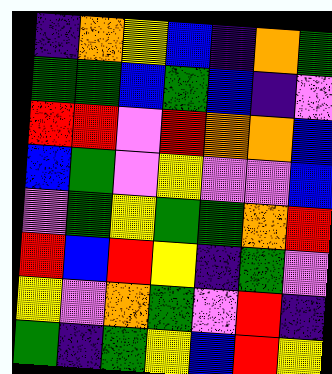[["indigo", "orange", "yellow", "blue", "indigo", "orange", "green"], ["green", "green", "blue", "green", "blue", "indigo", "violet"], ["red", "red", "violet", "red", "orange", "orange", "blue"], ["blue", "green", "violet", "yellow", "violet", "violet", "blue"], ["violet", "green", "yellow", "green", "green", "orange", "red"], ["red", "blue", "red", "yellow", "indigo", "green", "violet"], ["yellow", "violet", "orange", "green", "violet", "red", "indigo"], ["green", "indigo", "green", "yellow", "blue", "red", "yellow"]]